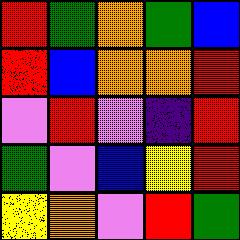[["red", "green", "orange", "green", "blue"], ["red", "blue", "orange", "orange", "red"], ["violet", "red", "violet", "indigo", "red"], ["green", "violet", "blue", "yellow", "red"], ["yellow", "orange", "violet", "red", "green"]]